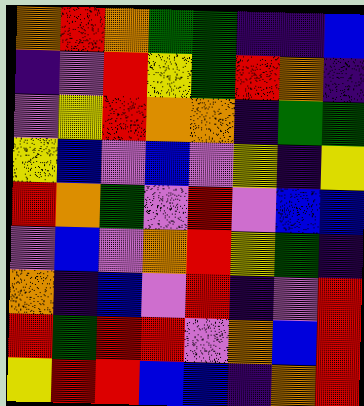[["orange", "red", "orange", "green", "green", "indigo", "indigo", "blue"], ["indigo", "violet", "red", "yellow", "green", "red", "orange", "indigo"], ["violet", "yellow", "red", "orange", "orange", "indigo", "green", "green"], ["yellow", "blue", "violet", "blue", "violet", "yellow", "indigo", "yellow"], ["red", "orange", "green", "violet", "red", "violet", "blue", "blue"], ["violet", "blue", "violet", "orange", "red", "yellow", "green", "indigo"], ["orange", "indigo", "blue", "violet", "red", "indigo", "violet", "red"], ["red", "green", "red", "red", "violet", "orange", "blue", "red"], ["yellow", "red", "red", "blue", "blue", "indigo", "orange", "red"]]